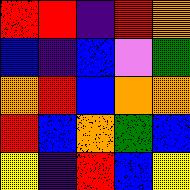[["red", "red", "indigo", "red", "orange"], ["blue", "indigo", "blue", "violet", "green"], ["orange", "red", "blue", "orange", "orange"], ["red", "blue", "orange", "green", "blue"], ["yellow", "indigo", "red", "blue", "yellow"]]